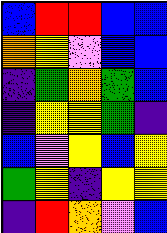[["blue", "red", "red", "blue", "blue"], ["orange", "yellow", "violet", "blue", "blue"], ["indigo", "green", "orange", "green", "blue"], ["indigo", "yellow", "yellow", "green", "indigo"], ["blue", "violet", "yellow", "blue", "yellow"], ["green", "yellow", "indigo", "yellow", "yellow"], ["indigo", "red", "orange", "violet", "blue"]]